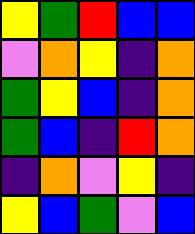[["yellow", "green", "red", "blue", "blue"], ["violet", "orange", "yellow", "indigo", "orange"], ["green", "yellow", "blue", "indigo", "orange"], ["green", "blue", "indigo", "red", "orange"], ["indigo", "orange", "violet", "yellow", "indigo"], ["yellow", "blue", "green", "violet", "blue"]]